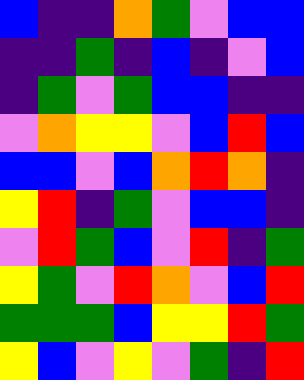[["blue", "indigo", "indigo", "orange", "green", "violet", "blue", "blue"], ["indigo", "indigo", "green", "indigo", "blue", "indigo", "violet", "blue"], ["indigo", "green", "violet", "green", "blue", "blue", "indigo", "indigo"], ["violet", "orange", "yellow", "yellow", "violet", "blue", "red", "blue"], ["blue", "blue", "violet", "blue", "orange", "red", "orange", "indigo"], ["yellow", "red", "indigo", "green", "violet", "blue", "blue", "indigo"], ["violet", "red", "green", "blue", "violet", "red", "indigo", "green"], ["yellow", "green", "violet", "red", "orange", "violet", "blue", "red"], ["green", "green", "green", "blue", "yellow", "yellow", "red", "green"], ["yellow", "blue", "violet", "yellow", "violet", "green", "indigo", "red"]]